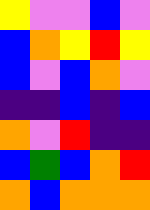[["yellow", "violet", "violet", "blue", "violet"], ["blue", "orange", "yellow", "red", "yellow"], ["blue", "violet", "blue", "orange", "violet"], ["indigo", "indigo", "blue", "indigo", "blue"], ["orange", "violet", "red", "indigo", "indigo"], ["blue", "green", "blue", "orange", "red"], ["orange", "blue", "orange", "orange", "orange"]]